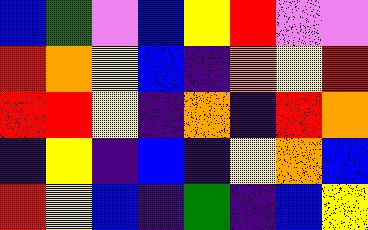[["blue", "green", "violet", "blue", "yellow", "red", "violet", "violet"], ["red", "orange", "yellow", "blue", "indigo", "orange", "yellow", "red"], ["red", "red", "yellow", "indigo", "orange", "indigo", "red", "orange"], ["indigo", "yellow", "indigo", "blue", "indigo", "yellow", "orange", "blue"], ["red", "yellow", "blue", "indigo", "green", "indigo", "blue", "yellow"]]